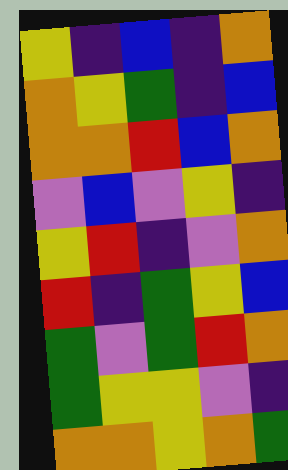[["yellow", "indigo", "blue", "indigo", "orange"], ["orange", "yellow", "green", "indigo", "blue"], ["orange", "orange", "red", "blue", "orange"], ["violet", "blue", "violet", "yellow", "indigo"], ["yellow", "red", "indigo", "violet", "orange"], ["red", "indigo", "green", "yellow", "blue"], ["green", "violet", "green", "red", "orange"], ["green", "yellow", "yellow", "violet", "indigo"], ["orange", "orange", "yellow", "orange", "green"]]